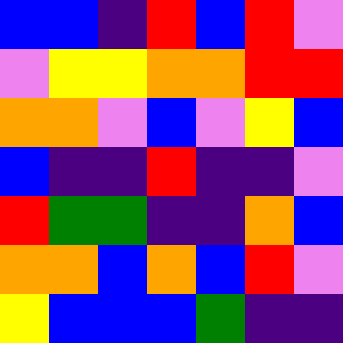[["blue", "blue", "indigo", "red", "blue", "red", "violet"], ["violet", "yellow", "yellow", "orange", "orange", "red", "red"], ["orange", "orange", "violet", "blue", "violet", "yellow", "blue"], ["blue", "indigo", "indigo", "red", "indigo", "indigo", "violet"], ["red", "green", "green", "indigo", "indigo", "orange", "blue"], ["orange", "orange", "blue", "orange", "blue", "red", "violet"], ["yellow", "blue", "blue", "blue", "green", "indigo", "indigo"]]